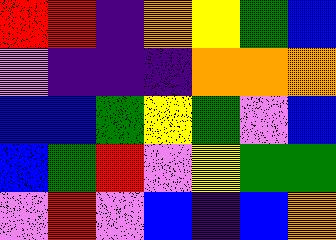[["red", "red", "indigo", "orange", "yellow", "green", "blue"], ["violet", "indigo", "indigo", "indigo", "orange", "orange", "orange"], ["blue", "blue", "green", "yellow", "green", "violet", "blue"], ["blue", "green", "red", "violet", "yellow", "green", "green"], ["violet", "red", "violet", "blue", "indigo", "blue", "orange"]]